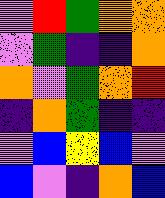[["violet", "red", "green", "orange", "orange"], ["violet", "green", "indigo", "indigo", "orange"], ["orange", "violet", "green", "orange", "red"], ["indigo", "orange", "green", "indigo", "indigo"], ["violet", "blue", "yellow", "blue", "violet"], ["blue", "violet", "indigo", "orange", "blue"]]